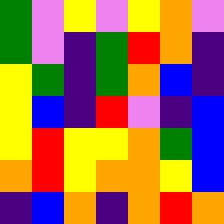[["green", "violet", "yellow", "violet", "yellow", "orange", "violet"], ["green", "violet", "indigo", "green", "red", "orange", "indigo"], ["yellow", "green", "indigo", "green", "orange", "blue", "indigo"], ["yellow", "blue", "indigo", "red", "violet", "indigo", "blue"], ["yellow", "red", "yellow", "yellow", "orange", "green", "blue"], ["orange", "red", "yellow", "orange", "orange", "yellow", "blue"], ["indigo", "blue", "orange", "indigo", "orange", "red", "orange"]]